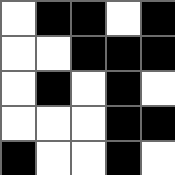[["white", "black", "black", "white", "black"], ["white", "white", "black", "black", "black"], ["white", "black", "white", "black", "white"], ["white", "white", "white", "black", "black"], ["black", "white", "white", "black", "white"]]